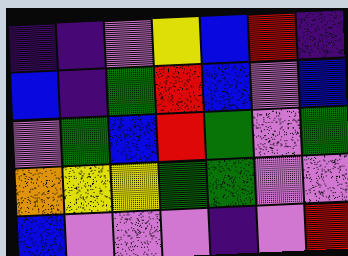[["indigo", "indigo", "violet", "yellow", "blue", "red", "indigo"], ["blue", "indigo", "green", "red", "blue", "violet", "blue"], ["violet", "green", "blue", "red", "green", "violet", "green"], ["orange", "yellow", "yellow", "green", "green", "violet", "violet"], ["blue", "violet", "violet", "violet", "indigo", "violet", "red"]]